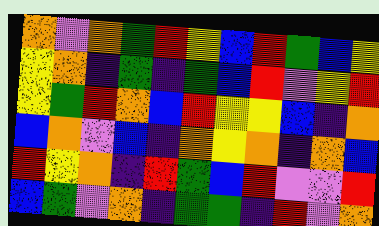[["orange", "violet", "orange", "green", "red", "yellow", "blue", "red", "green", "blue", "yellow"], ["yellow", "orange", "indigo", "green", "indigo", "green", "blue", "red", "violet", "yellow", "red"], ["yellow", "green", "red", "orange", "blue", "red", "yellow", "yellow", "blue", "indigo", "orange"], ["blue", "orange", "violet", "blue", "indigo", "orange", "yellow", "orange", "indigo", "orange", "blue"], ["red", "yellow", "orange", "indigo", "red", "green", "blue", "red", "violet", "violet", "red"], ["blue", "green", "violet", "orange", "indigo", "green", "green", "indigo", "red", "violet", "orange"]]